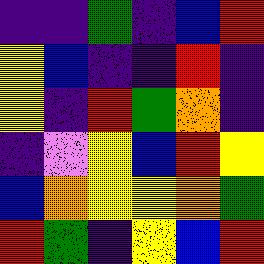[["indigo", "indigo", "green", "indigo", "blue", "red"], ["yellow", "blue", "indigo", "indigo", "red", "indigo"], ["yellow", "indigo", "red", "green", "orange", "indigo"], ["indigo", "violet", "yellow", "blue", "red", "yellow"], ["blue", "orange", "yellow", "yellow", "orange", "green"], ["red", "green", "indigo", "yellow", "blue", "red"]]